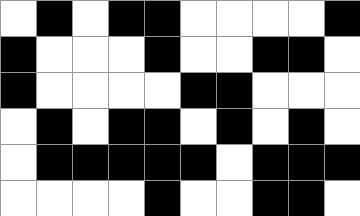[["white", "black", "white", "black", "black", "white", "white", "white", "white", "black"], ["black", "white", "white", "white", "black", "white", "white", "black", "black", "white"], ["black", "white", "white", "white", "white", "black", "black", "white", "white", "white"], ["white", "black", "white", "black", "black", "white", "black", "white", "black", "white"], ["white", "black", "black", "black", "black", "black", "white", "black", "black", "black"], ["white", "white", "white", "white", "black", "white", "white", "black", "black", "white"]]